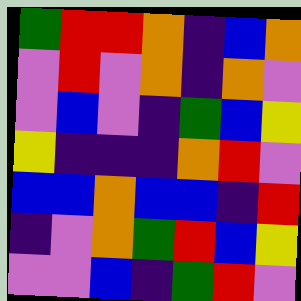[["green", "red", "red", "orange", "indigo", "blue", "orange"], ["violet", "red", "violet", "orange", "indigo", "orange", "violet"], ["violet", "blue", "violet", "indigo", "green", "blue", "yellow"], ["yellow", "indigo", "indigo", "indigo", "orange", "red", "violet"], ["blue", "blue", "orange", "blue", "blue", "indigo", "red"], ["indigo", "violet", "orange", "green", "red", "blue", "yellow"], ["violet", "violet", "blue", "indigo", "green", "red", "violet"]]